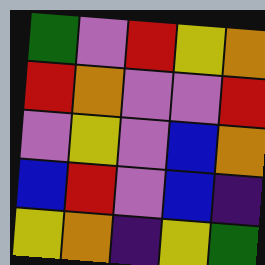[["green", "violet", "red", "yellow", "orange"], ["red", "orange", "violet", "violet", "red"], ["violet", "yellow", "violet", "blue", "orange"], ["blue", "red", "violet", "blue", "indigo"], ["yellow", "orange", "indigo", "yellow", "green"]]